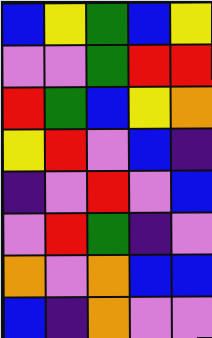[["blue", "yellow", "green", "blue", "yellow"], ["violet", "violet", "green", "red", "red"], ["red", "green", "blue", "yellow", "orange"], ["yellow", "red", "violet", "blue", "indigo"], ["indigo", "violet", "red", "violet", "blue"], ["violet", "red", "green", "indigo", "violet"], ["orange", "violet", "orange", "blue", "blue"], ["blue", "indigo", "orange", "violet", "violet"]]